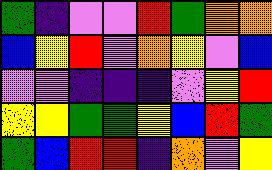[["green", "indigo", "violet", "violet", "red", "green", "orange", "orange"], ["blue", "yellow", "red", "violet", "orange", "yellow", "violet", "blue"], ["violet", "violet", "indigo", "indigo", "indigo", "violet", "yellow", "red"], ["yellow", "yellow", "green", "green", "yellow", "blue", "red", "green"], ["green", "blue", "red", "red", "indigo", "orange", "violet", "yellow"]]